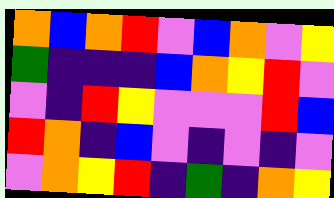[["orange", "blue", "orange", "red", "violet", "blue", "orange", "violet", "yellow"], ["green", "indigo", "indigo", "indigo", "blue", "orange", "yellow", "red", "violet"], ["violet", "indigo", "red", "yellow", "violet", "violet", "violet", "red", "blue"], ["red", "orange", "indigo", "blue", "violet", "indigo", "violet", "indigo", "violet"], ["violet", "orange", "yellow", "red", "indigo", "green", "indigo", "orange", "yellow"]]